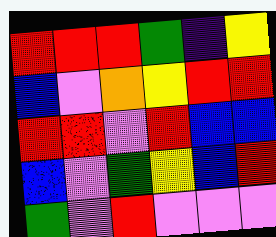[["red", "red", "red", "green", "indigo", "yellow"], ["blue", "violet", "orange", "yellow", "red", "red"], ["red", "red", "violet", "red", "blue", "blue"], ["blue", "violet", "green", "yellow", "blue", "red"], ["green", "violet", "red", "violet", "violet", "violet"]]